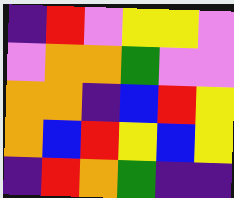[["indigo", "red", "violet", "yellow", "yellow", "violet"], ["violet", "orange", "orange", "green", "violet", "violet"], ["orange", "orange", "indigo", "blue", "red", "yellow"], ["orange", "blue", "red", "yellow", "blue", "yellow"], ["indigo", "red", "orange", "green", "indigo", "indigo"]]